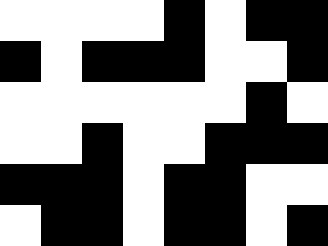[["white", "white", "white", "white", "black", "white", "black", "black"], ["black", "white", "black", "black", "black", "white", "white", "black"], ["white", "white", "white", "white", "white", "white", "black", "white"], ["white", "white", "black", "white", "white", "black", "black", "black"], ["black", "black", "black", "white", "black", "black", "white", "white"], ["white", "black", "black", "white", "black", "black", "white", "black"]]